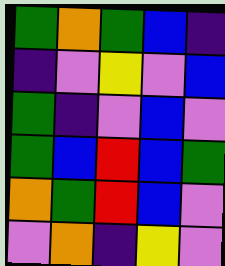[["green", "orange", "green", "blue", "indigo"], ["indigo", "violet", "yellow", "violet", "blue"], ["green", "indigo", "violet", "blue", "violet"], ["green", "blue", "red", "blue", "green"], ["orange", "green", "red", "blue", "violet"], ["violet", "orange", "indigo", "yellow", "violet"]]